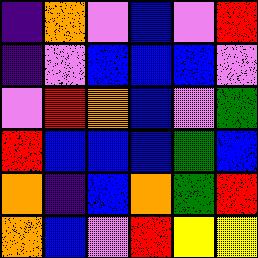[["indigo", "orange", "violet", "blue", "violet", "red"], ["indigo", "violet", "blue", "blue", "blue", "violet"], ["violet", "red", "orange", "blue", "violet", "green"], ["red", "blue", "blue", "blue", "green", "blue"], ["orange", "indigo", "blue", "orange", "green", "red"], ["orange", "blue", "violet", "red", "yellow", "yellow"]]